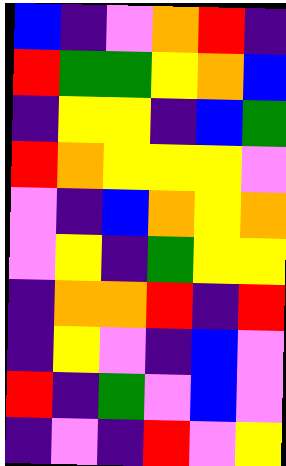[["blue", "indigo", "violet", "orange", "red", "indigo"], ["red", "green", "green", "yellow", "orange", "blue"], ["indigo", "yellow", "yellow", "indigo", "blue", "green"], ["red", "orange", "yellow", "yellow", "yellow", "violet"], ["violet", "indigo", "blue", "orange", "yellow", "orange"], ["violet", "yellow", "indigo", "green", "yellow", "yellow"], ["indigo", "orange", "orange", "red", "indigo", "red"], ["indigo", "yellow", "violet", "indigo", "blue", "violet"], ["red", "indigo", "green", "violet", "blue", "violet"], ["indigo", "violet", "indigo", "red", "violet", "yellow"]]